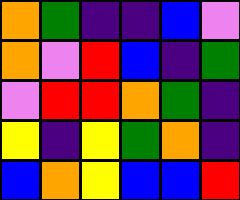[["orange", "green", "indigo", "indigo", "blue", "violet"], ["orange", "violet", "red", "blue", "indigo", "green"], ["violet", "red", "red", "orange", "green", "indigo"], ["yellow", "indigo", "yellow", "green", "orange", "indigo"], ["blue", "orange", "yellow", "blue", "blue", "red"]]